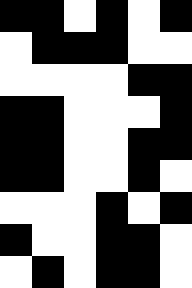[["black", "black", "white", "black", "white", "black"], ["white", "black", "black", "black", "white", "white"], ["white", "white", "white", "white", "black", "black"], ["black", "black", "white", "white", "white", "black"], ["black", "black", "white", "white", "black", "black"], ["black", "black", "white", "white", "black", "white"], ["white", "white", "white", "black", "white", "black"], ["black", "white", "white", "black", "black", "white"], ["white", "black", "white", "black", "black", "white"]]